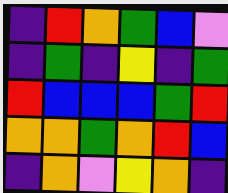[["indigo", "red", "orange", "green", "blue", "violet"], ["indigo", "green", "indigo", "yellow", "indigo", "green"], ["red", "blue", "blue", "blue", "green", "red"], ["orange", "orange", "green", "orange", "red", "blue"], ["indigo", "orange", "violet", "yellow", "orange", "indigo"]]